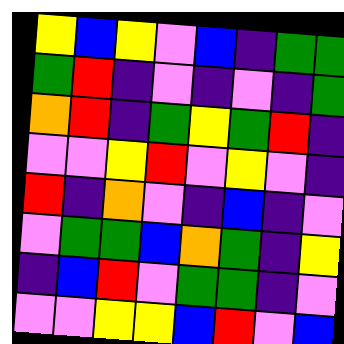[["yellow", "blue", "yellow", "violet", "blue", "indigo", "green", "green"], ["green", "red", "indigo", "violet", "indigo", "violet", "indigo", "green"], ["orange", "red", "indigo", "green", "yellow", "green", "red", "indigo"], ["violet", "violet", "yellow", "red", "violet", "yellow", "violet", "indigo"], ["red", "indigo", "orange", "violet", "indigo", "blue", "indigo", "violet"], ["violet", "green", "green", "blue", "orange", "green", "indigo", "yellow"], ["indigo", "blue", "red", "violet", "green", "green", "indigo", "violet"], ["violet", "violet", "yellow", "yellow", "blue", "red", "violet", "blue"]]